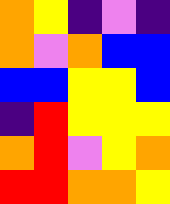[["orange", "yellow", "indigo", "violet", "indigo"], ["orange", "violet", "orange", "blue", "blue"], ["blue", "blue", "yellow", "yellow", "blue"], ["indigo", "red", "yellow", "yellow", "yellow"], ["orange", "red", "violet", "yellow", "orange"], ["red", "red", "orange", "orange", "yellow"]]